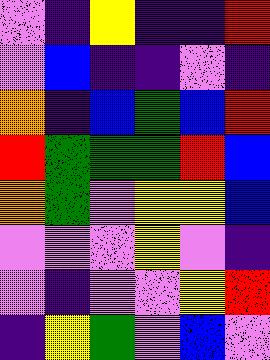[["violet", "indigo", "yellow", "indigo", "indigo", "red"], ["violet", "blue", "indigo", "indigo", "violet", "indigo"], ["orange", "indigo", "blue", "green", "blue", "red"], ["red", "green", "green", "green", "red", "blue"], ["orange", "green", "violet", "yellow", "yellow", "blue"], ["violet", "violet", "violet", "yellow", "violet", "indigo"], ["violet", "indigo", "violet", "violet", "yellow", "red"], ["indigo", "yellow", "green", "violet", "blue", "violet"]]